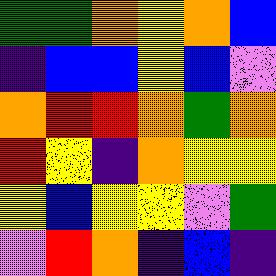[["green", "green", "orange", "yellow", "orange", "blue"], ["indigo", "blue", "blue", "yellow", "blue", "violet"], ["orange", "red", "red", "orange", "green", "orange"], ["red", "yellow", "indigo", "orange", "yellow", "yellow"], ["yellow", "blue", "yellow", "yellow", "violet", "green"], ["violet", "red", "orange", "indigo", "blue", "indigo"]]